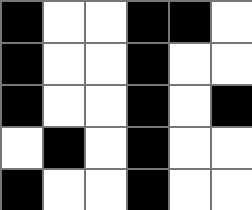[["black", "white", "white", "black", "black", "white"], ["black", "white", "white", "black", "white", "white"], ["black", "white", "white", "black", "white", "black"], ["white", "black", "white", "black", "white", "white"], ["black", "white", "white", "black", "white", "white"]]